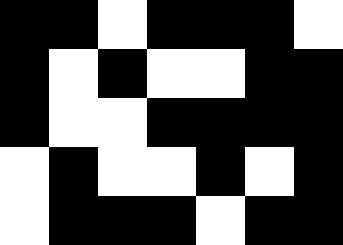[["black", "black", "white", "black", "black", "black", "white"], ["black", "white", "black", "white", "white", "black", "black"], ["black", "white", "white", "black", "black", "black", "black"], ["white", "black", "white", "white", "black", "white", "black"], ["white", "black", "black", "black", "white", "black", "black"]]